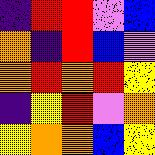[["indigo", "red", "red", "violet", "blue"], ["orange", "indigo", "red", "blue", "violet"], ["orange", "red", "orange", "red", "yellow"], ["indigo", "yellow", "red", "violet", "orange"], ["yellow", "orange", "orange", "blue", "yellow"]]